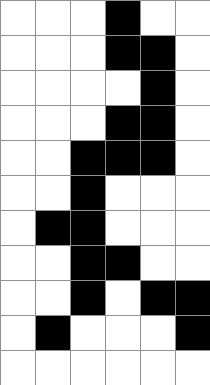[["white", "white", "white", "black", "white", "white"], ["white", "white", "white", "black", "black", "white"], ["white", "white", "white", "white", "black", "white"], ["white", "white", "white", "black", "black", "white"], ["white", "white", "black", "black", "black", "white"], ["white", "white", "black", "white", "white", "white"], ["white", "black", "black", "white", "white", "white"], ["white", "white", "black", "black", "white", "white"], ["white", "white", "black", "white", "black", "black"], ["white", "black", "white", "white", "white", "black"], ["white", "white", "white", "white", "white", "white"]]